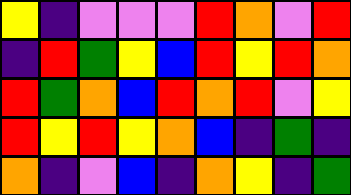[["yellow", "indigo", "violet", "violet", "violet", "red", "orange", "violet", "red"], ["indigo", "red", "green", "yellow", "blue", "red", "yellow", "red", "orange"], ["red", "green", "orange", "blue", "red", "orange", "red", "violet", "yellow"], ["red", "yellow", "red", "yellow", "orange", "blue", "indigo", "green", "indigo"], ["orange", "indigo", "violet", "blue", "indigo", "orange", "yellow", "indigo", "green"]]